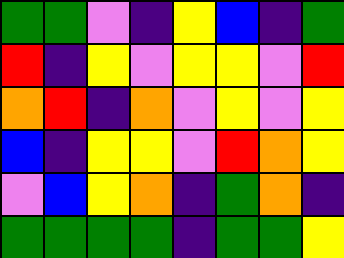[["green", "green", "violet", "indigo", "yellow", "blue", "indigo", "green"], ["red", "indigo", "yellow", "violet", "yellow", "yellow", "violet", "red"], ["orange", "red", "indigo", "orange", "violet", "yellow", "violet", "yellow"], ["blue", "indigo", "yellow", "yellow", "violet", "red", "orange", "yellow"], ["violet", "blue", "yellow", "orange", "indigo", "green", "orange", "indigo"], ["green", "green", "green", "green", "indigo", "green", "green", "yellow"]]